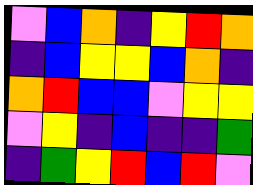[["violet", "blue", "orange", "indigo", "yellow", "red", "orange"], ["indigo", "blue", "yellow", "yellow", "blue", "orange", "indigo"], ["orange", "red", "blue", "blue", "violet", "yellow", "yellow"], ["violet", "yellow", "indigo", "blue", "indigo", "indigo", "green"], ["indigo", "green", "yellow", "red", "blue", "red", "violet"]]